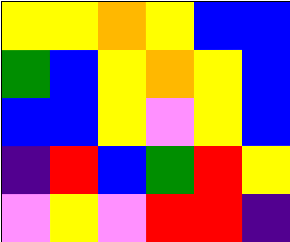[["yellow", "yellow", "orange", "yellow", "blue", "blue"], ["green", "blue", "yellow", "orange", "yellow", "blue"], ["blue", "blue", "yellow", "violet", "yellow", "blue"], ["indigo", "red", "blue", "green", "red", "yellow"], ["violet", "yellow", "violet", "red", "red", "indigo"]]